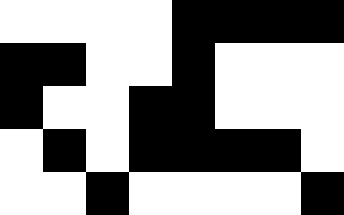[["white", "white", "white", "white", "black", "black", "black", "black"], ["black", "black", "white", "white", "black", "white", "white", "white"], ["black", "white", "white", "black", "black", "white", "white", "white"], ["white", "black", "white", "black", "black", "black", "black", "white"], ["white", "white", "black", "white", "white", "white", "white", "black"]]